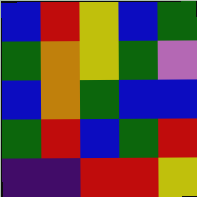[["blue", "red", "yellow", "blue", "green"], ["green", "orange", "yellow", "green", "violet"], ["blue", "orange", "green", "blue", "blue"], ["green", "red", "blue", "green", "red"], ["indigo", "indigo", "red", "red", "yellow"]]